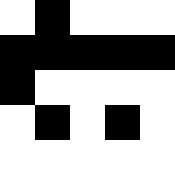[["white", "black", "white", "white", "white"], ["black", "black", "black", "black", "black"], ["black", "white", "white", "white", "white"], ["white", "black", "white", "black", "white"], ["white", "white", "white", "white", "white"]]